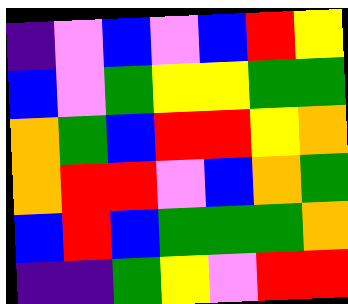[["indigo", "violet", "blue", "violet", "blue", "red", "yellow"], ["blue", "violet", "green", "yellow", "yellow", "green", "green"], ["orange", "green", "blue", "red", "red", "yellow", "orange"], ["orange", "red", "red", "violet", "blue", "orange", "green"], ["blue", "red", "blue", "green", "green", "green", "orange"], ["indigo", "indigo", "green", "yellow", "violet", "red", "red"]]